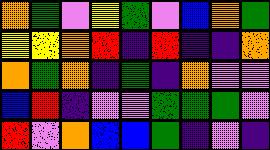[["orange", "green", "violet", "yellow", "green", "violet", "blue", "orange", "green"], ["yellow", "yellow", "orange", "red", "indigo", "red", "indigo", "indigo", "orange"], ["orange", "green", "orange", "indigo", "green", "indigo", "orange", "violet", "violet"], ["blue", "red", "indigo", "violet", "violet", "green", "green", "green", "violet"], ["red", "violet", "orange", "blue", "blue", "green", "indigo", "violet", "indigo"]]